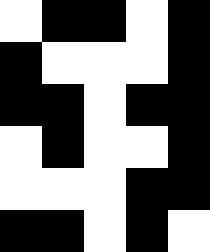[["white", "black", "black", "white", "black"], ["black", "white", "white", "white", "black"], ["black", "black", "white", "black", "black"], ["white", "black", "white", "white", "black"], ["white", "white", "white", "black", "black"], ["black", "black", "white", "black", "white"]]